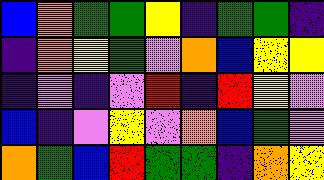[["blue", "orange", "green", "green", "yellow", "indigo", "green", "green", "indigo"], ["indigo", "orange", "yellow", "green", "violet", "orange", "blue", "yellow", "yellow"], ["indigo", "violet", "indigo", "violet", "red", "indigo", "red", "yellow", "violet"], ["blue", "indigo", "violet", "yellow", "violet", "orange", "blue", "green", "violet"], ["orange", "green", "blue", "red", "green", "green", "indigo", "orange", "yellow"]]